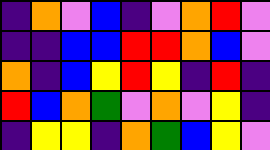[["indigo", "orange", "violet", "blue", "indigo", "violet", "orange", "red", "violet"], ["indigo", "indigo", "blue", "blue", "red", "red", "orange", "blue", "violet"], ["orange", "indigo", "blue", "yellow", "red", "yellow", "indigo", "red", "indigo"], ["red", "blue", "orange", "green", "violet", "orange", "violet", "yellow", "indigo"], ["indigo", "yellow", "yellow", "indigo", "orange", "green", "blue", "yellow", "violet"]]